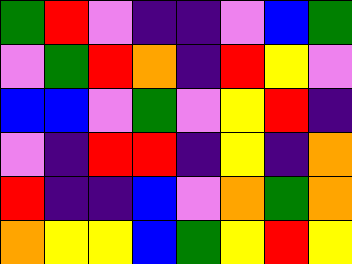[["green", "red", "violet", "indigo", "indigo", "violet", "blue", "green"], ["violet", "green", "red", "orange", "indigo", "red", "yellow", "violet"], ["blue", "blue", "violet", "green", "violet", "yellow", "red", "indigo"], ["violet", "indigo", "red", "red", "indigo", "yellow", "indigo", "orange"], ["red", "indigo", "indigo", "blue", "violet", "orange", "green", "orange"], ["orange", "yellow", "yellow", "blue", "green", "yellow", "red", "yellow"]]